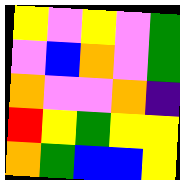[["yellow", "violet", "yellow", "violet", "green"], ["violet", "blue", "orange", "violet", "green"], ["orange", "violet", "violet", "orange", "indigo"], ["red", "yellow", "green", "yellow", "yellow"], ["orange", "green", "blue", "blue", "yellow"]]